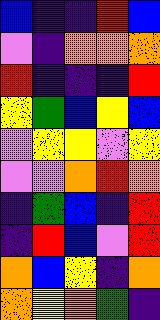[["blue", "indigo", "indigo", "red", "blue"], ["violet", "indigo", "orange", "orange", "orange"], ["red", "indigo", "indigo", "indigo", "red"], ["yellow", "green", "blue", "yellow", "blue"], ["violet", "yellow", "yellow", "violet", "yellow"], ["violet", "violet", "orange", "red", "orange"], ["indigo", "green", "blue", "indigo", "red"], ["indigo", "red", "blue", "violet", "red"], ["orange", "blue", "yellow", "indigo", "orange"], ["orange", "yellow", "orange", "green", "indigo"]]